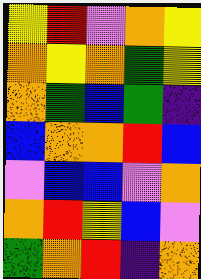[["yellow", "red", "violet", "orange", "yellow"], ["orange", "yellow", "orange", "green", "yellow"], ["orange", "green", "blue", "green", "indigo"], ["blue", "orange", "orange", "red", "blue"], ["violet", "blue", "blue", "violet", "orange"], ["orange", "red", "yellow", "blue", "violet"], ["green", "orange", "red", "indigo", "orange"]]